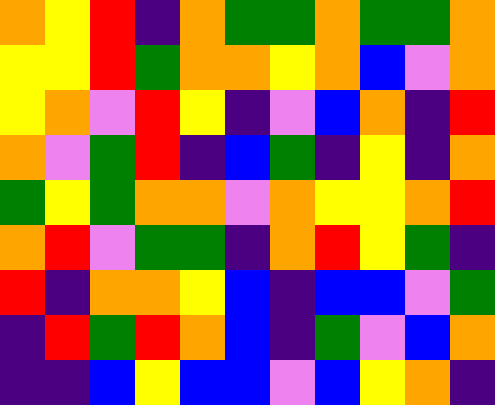[["orange", "yellow", "red", "indigo", "orange", "green", "green", "orange", "green", "green", "orange"], ["yellow", "yellow", "red", "green", "orange", "orange", "yellow", "orange", "blue", "violet", "orange"], ["yellow", "orange", "violet", "red", "yellow", "indigo", "violet", "blue", "orange", "indigo", "red"], ["orange", "violet", "green", "red", "indigo", "blue", "green", "indigo", "yellow", "indigo", "orange"], ["green", "yellow", "green", "orange", "orange", "violet", "orange", "yellow", "yellow", "orange", "red"], ["orange", "red", "violet", "green", "green", "indigo", "orange", "red", "yellow", "green", "indigo"], ["red", "indigo", "orange", "orange", "yellow", "blue", "indigo", "blue", "blue", "violet", "green"], ["indigo", "red", "green", "red", "orange", "blue", "indigo", "green", "violet", "blue", "orange"], ["indigo", "indigo", "blue", "yellow", "blue", "blue", "violet", "blue", "yellow", "orange", "indigo"]]